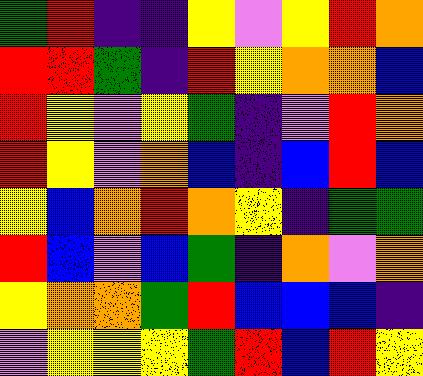[["green", "red", "indigo", "indigo", "yellow", "violet", "yellow", "red", "orange"], ["red", "red", "green", "indigo", "red", "yellow", "orange", "orange", "blue"], ["red", "yellow", "violet", "yellow", "green", "indigo", "violet", "red", "orange"], ["red", "yellow", "violet", "orange", "blue", "indigo", "blue", "red", "blue"], ["yellow", "blue", "orange", "red", "orange", "yellow", "indigo", "green", "green"], ["red", "blue", "violet", "blue", "green", "indigo", "orange", "violet", "orange"], ["yellow", "orange", "orange", "green", "red", "blue", "blue", "blue", "indigo"], ["violet", "yellow", "yellow", "yellow", "green", "red", "blue", "red", "yellow"]]